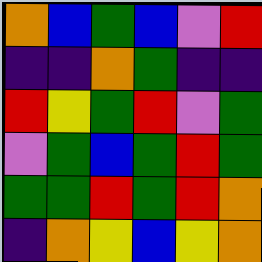[["orange", "blue", "green", "blue", "violet", "red"], ["indigo", "indigo", "orange", "green", "indigo", "indigo"], ["red", "yellow", "green", "red", "violet", "green"], ["violet", "green", "blue", "green", "red", "green"], ["green", "green", "red", "green", "red", "orange"], ["indigo", "orange", "yellow", "blue", "yellow", "orange"]]